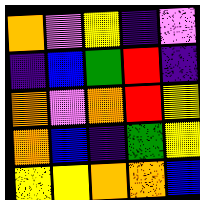[["orange", "violet", "yellow", "indigo", "violet"], ["indigo", "blue", "green", "red", "indigo"], ["orange", "violet", "orange", "red", "yellow"], ["orange", "blue", "indigo", "green", "yellow"], ["yellow", "yellow", "orange", "orange", "blue"]]